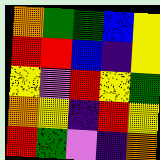[["orange", "green", "green", "blue", "yellow"], ["red", "red", "blue", "indigo", "yellow"], ["yellow", "violet", "red", "yellow", "green"], ["orange", "yellow", "indigo", "red", "yellow"], ["red", "green", "violet", "indigo", "orange"]]